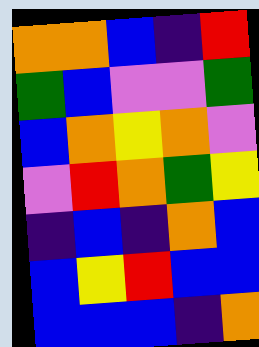[["orange", "orange", "blue", "indigo", "red"], ["green", "blue", "violet", "violet", "green"], ["blue", "orange", "yellow", "orange", "violet"], ["violet", "red", "orange", "green", "yellow"], ["indigo", "blue", "indigo", "orange", "blue"], ["blue", "yellow", "red", "blue", "blue"], ["blue", "blue", "blue", "indigo", "orange"]]